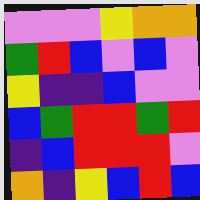[["violet", "violet", "violet", "yellow", "orange", "orange"], ["green", "red", "blue", "violet", "blue", "violet"], ["yellow", "indigo", "indigo", "blue", "violet", "violet"], ["blue", "green", "red", "red", "green", "red"], ["indigo", "blue", "red", "red", "red", "violet"], ["orange", "indigo", "yellow", "blue", "red", "blue"]]